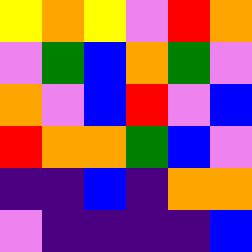[["yellow", "orange", "yellow", "violet", "red", "orange"], ["violet", "green", "blue", "orange", "green", "violet"], ["orange", "violet", "blue", "red", "violet", "blue"], ["red", "orange", "orange", "green", "blue", "violet"], ["indigo", "indigo", "blue", "indigo", "orange", "orange"], ["violet", "indigo", "indigo", "indigo", "indigo", "blue"]]